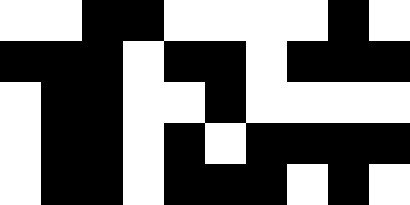[["white", "white", "black", "black", "white", "white", "white", "white", "black", "white"], ["black", "black", "black", "white", "black", "black", "white", "black", "black", "black"], ["white", "black", "black", "white", "white", "black", "white", "white", "white", "white"], ["white", "black", "black", "white", "black", "white", "black", "black", "black", "black"], ["white", "black", "black", "white", "black", "black", "black", "white", "black", "white"]]